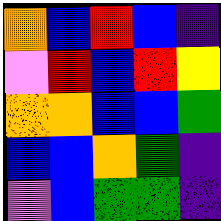[["orange", "blue", "red", "blue", "indigo"], ["violet", "red", "blue", "red", "yellow"], ["orange", "orange", "blue", "blue", "green"], ["blue", "blue", "orange", "green", "indigo"], ["violet", "blue", "green", "green", "indigo"]]